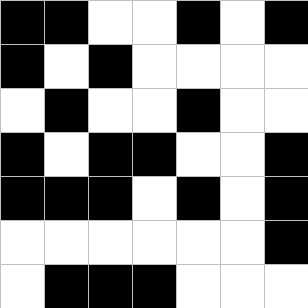[["black", "black", "white", "white", "black", "white", "black"], ["black", "white", "black", "white", "white", "white", "white"], ["white", "black", "white", "white", "black", "white", "white"], ["black", "white", "black", "black", "white", "white", "black"], ["black", "black", "black", "white", "black", "white", "black"], ["white", "white", "white", "white", "white", "white", "black"], ["white", "black", "black", "black", "white", "white", "white"]]